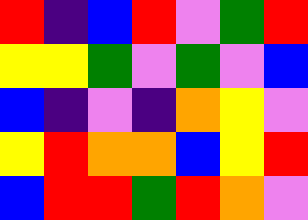[["red", "indigo", "blue", "red", "violet", "green", "red"], ["yellow", "yellow", "green", "violet", "green", "violet", "blue"], ["blue", "indigo", "violet", "indigo", "orange", "yellow", "violet"], ["yellow", "red", "orange", "orange", "blue", "yellow", "red"], ["blue", "red", "red", "green", "red", "orange", "violet"]]